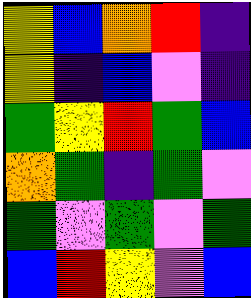[["yellow", "blue", "orange", "red", "indigo"], ["yellow", "indigo", "blue", "violet", "indigo"], ["green", "yellow", "red", "green", "blue"], ["orange", "green", "indigo", "green", "violet"], ["green", "violet", "green", "violet", "green"], ["blue", "red", "yellow", "violet", "blue"]]